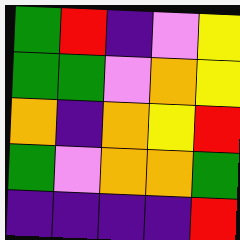[["green", "red", "indigo", "violet", "yellow"], ["green", "green", "violet", "orange", "yellow"], ["orange", "indigo", "orange", "yellow", "red"], ["green", "violet", "orange", "orange", "green"], ["indigo", "indigo", "indigo", "indigo", "red"]]